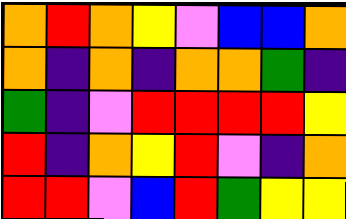[["orange", "red", "orange", "yellow", "violet", "blue", "blue", "orange"], ["orange", "indigo", "orange", "indigo", "orange", "orange", "green", "indigo"], ["green", "indigo", "violet", "red", "red", "red", "red", "yellow"], ["red", "indigo", "orange", "yellow", "red", "violet", "indigo", "orange"], ["red", "red", "violet", "blue", "red", "green", "yellow", "yellow"]]